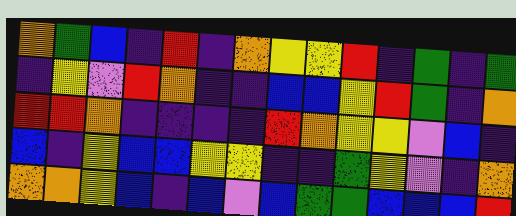[["orange", "green", "blue", "indigo", "red", "indigo", "orange", "yellow", "yellow", "red", "indigo", "green", "indigo", "green"], ["indigo", "yellow", "violet", "red", "orange", "indigo", "indigo", "blue", "blue", "yellow", "red", "green", "indigo", "orange"], ["red", "red", "orange", "indigo", "indigo", "indigo", "indigo", "red", "orange", "yellow", "yellow", "violet", "blue", "indigo"], ["blue", "indigo", "yellow", "blue", "blue", "yellow", "yellow", "indigo", "indigo", "green", "yellow", "violet", "indigo", "orange"], ["orange", "orange", "yellow", "blue", "indigo", "blue", "violet", "blue", "green", "green", "blue", "blue", "blue", "red"]]